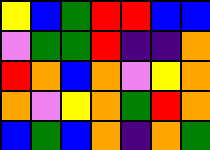[["yellow", "blue", "green", "red", "red", "blue", "blue"], ["violet", "green", "green", "red", "indigo", "indigo", "orange"], ["red", "orange", "blue", "orange", "violet", "yellow", "orange"], ["orange", "violet", "yellow", "orange", "green", "red", "orange"], ["blue", "green", "blue", "orange", "indigo", "orange", "green"]]